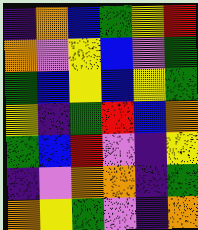[["indigo", "orange", "blue", "green", "yellow", "red"], ["orange", "violet", "yellow", "blue", "violet", "green"], ["green", "blue", "yellow", "blue", "yellow", "green"], ["yellow", "indigo", "green", "red", "blue", "orange"], ["green", "blue", "red", "violet", "indigo", "yellow"], ["indigo", "violet", "orange", "orange", "indigo", "green"], ["orange", "yellow", "green", "violet", "indigo", "orange"]]